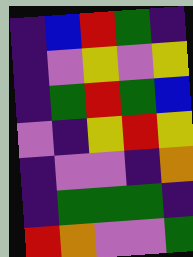[["indigo", "blue", "red", "green", "indigo"], ["indigo", "violet", "yellow", "violet", "yellow"], ["indigo", "green", "red", "green", "blue"], ["violet", "indigo", "yellow", "red", "yellow"], ["indigo", "violet", "violet", "indigo", "orange"], ["indigo", "green", "green", "green", "indigo"], ["red", "orange", "violet", "violet", "green"]]